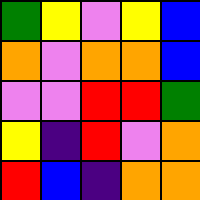[["green", "yellow", "violet", "yellow", "blue"], ["orange", "violet", "orange", "orange", "blue"], ["violet", "violet", "red", "red", "green"], ["yellow", "indigo", "red", "violet", "orange"], ["red", "blue", "indigo", "orange", "orange"]]